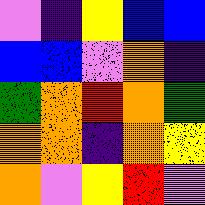[["violet", "indigo", "yellow", "blue", "blue"], ["blue", "blue", "violet", "orange", "indigo"], ["green", "orange", "red", "orange", "green"], ["orange", "orange", "indigo", "orange", "yellow"], ["orange", "violet", "yellow", "red", "violet"]]